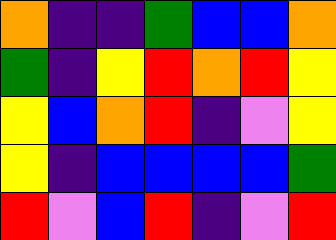[["orange", "indigo", "indigo", "green", "blue", "blue", "orange"], ["green", "indigo", "yellow", "red", "orange", "red", "yellow"], ["yellow", "blue", "orange", "red", "indigo", "violet", "yellow"], ["yellow", "indigo", "blue", "blue", "blue", "blue", "green"], ["red", "violet", "blue", "red", "indigo", "violet", "red"]]